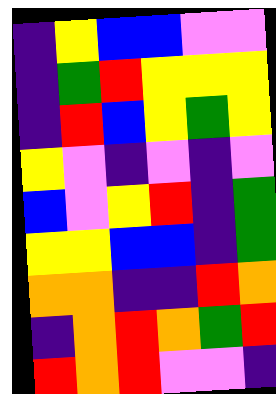[["indigo", "yellow", "blue", "blue", "violet", "violet"], ["indigo", "green", "red", "yellow", "yellow", "yellow"], ["indigo", "red", "blue", "yellow", "green", "yellow"], ["yellow", "violet", "indigo", "violet", "indigo", "violet"], ["blue", "violet", "yellow", "red", "indigo", "green"], ["yellow", "yellow", "blue", "blue", "indigo", "green"], ["orange", "orange", "indigo", "indigo", "red", "orange"], ["indigo", "orange", "red", "orange", "green", "red"], ["red", "orange", "red", "violet", "violet", "indigo"]]